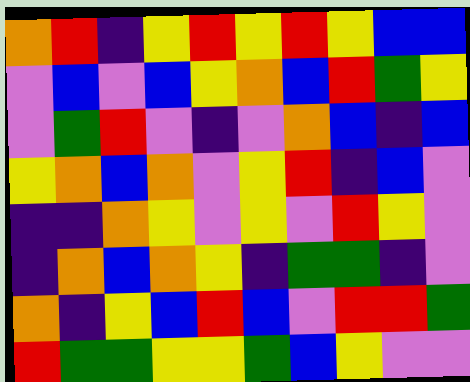[["orange", "red", "indigo", "yellow", "red", "yellow", "red", "yellow", "blue", "blue"], ["violet", "blue", "violet", "blue", "yellow", "orange", "blue", "red", "green", "yellow"], ["violet", "green", "red", "violet", "indigo", "violet", "orange", "blue", "indigo", "blue"], ["yellow", "orange", "blue", "orange", "violet", "yellow", "red", "indigo", "blue", "violet"], ["indigo", "indigo", "orange", "yellow", "violet", "yellow", "violet", "red", "yellow", "violet"], ["indigo", "orange", "blue", "orange", "yellow", "indigo", "green", "green", "indigo", "violet"], ["orange", "indigo", "yellow", "blue", "red", "blue", "violet", "red", "red", "green"], ["red", "green", "green", "yellow", "yellow", "green", "blue", "yellow", "violet", "violet"]]